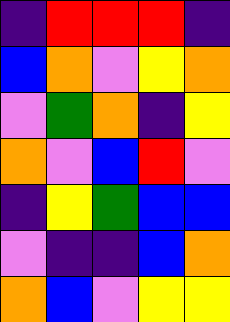[["indigo", "red", "red", "red", "indigo"], ["blue", "orange", "violet", "yellow", "orange"], ["violet", "green", "orange", "indigo", "yellow"], ["orange", "violet", "blue", "red", "violet"], ["indigo", "yellow", "green", "blue", "blue"], ["violet", "indigo", "indigo", "blue", "orange"], ["orange", "blue", "violet", "yellow", "yellow"]]